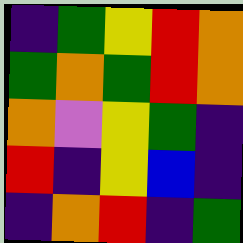[["indigo", "green", "yellow", "red", "orange"], ["green", "orange", "green", "red", "orange"], ["orange", "violet", "yellow", "green", "indigo"], ["red", "indigo", "yellow", "blue", "indigo"], ["indigo", "orange", "red", "indigo", "green"]]